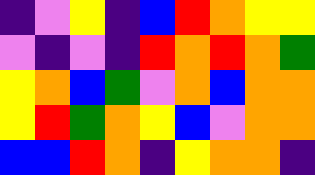[["indigo", "violet", "yellow", "indigo", "blue", "red", "orange", "yellow", "yellow"], ["violet", "indigo", "violet", "indigo", "red", "orange", "red", "orange", "green"], ["yellow", "orange", "blue", "green", "violet", "orange", "blue", "orange", "orange"], ["yellow", "red", "green", "orange", "yellow", "blue", "violet", "orange", "orange"], ["blue", "blue", "red", "orange", "indigo", "yellow", "orange", "orange", "indigo"]]